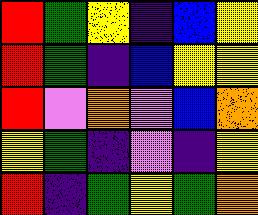[["red", "green", "yellow", "indigo", "blue", "yellow"], ["red", "green", "indigo", "blue", "yellow", "yellow"], ["red", "violet", "orange", "violet", "blue", "orange"], ["yellow", "green", "indigo", "violet", "indigo", "yellow"], ["red", "indigo", "green", "yellow", "green", "orange"]]